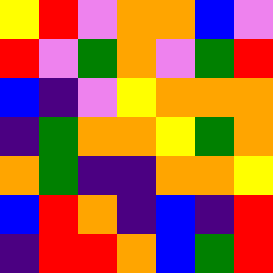[["yellow", "red", "violet", "orange", "orange", "blue", "violet"], ["red", "violet", "green", "orange", "violet", "green", "red"], ["blue", "indigo", "violet", "yellow", "orange", "orange", "orange"], ["indigo", "green", "orange", "orange", "yellow", "green", "orange"], ["orange", "green", "indigo", "indigo", "orange", "orange", "yellow"], ["blue", "red", "orange", "indigo", "blue", "indigo", "red"], ["indigo", "red", "red", "orange", "blue", "green", "red"]]